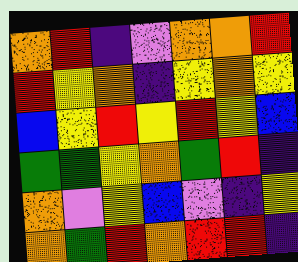[["orange", "red", "indigo", "violet", "orange", "orange", "red"], ["red", "yellow", "orange", "indigo", "yellow", "orange", "yellow"], ["blue", "yellow", "red", "yellow", "red", "yellow", "blue"], ["green", "green", "yellow", "orange", "green", "red", "indigo"], ["orange", "violet", "yellow", "blue", "violet", "indigo", "yellow"], ["orange", "green", "red", "orange", "red", "red", "indigo"]]